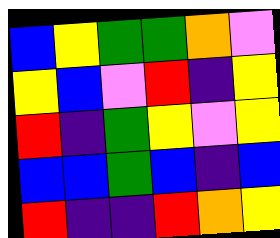[["blue", "yellow", "green", "green", "orange", "violet"], ["yellow", "blue", "violet", "red", "indigo", "yellow"], ["red", "indigo", "green", "yellow", "violet", "yellow"], ["blue", "blue", "green", "blue", "indigo", "blue"], ["red", "indigo", "indigo", "red", "orange", "yellow"]]